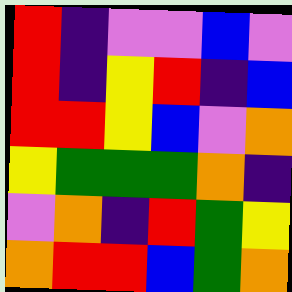[["red", "indigo", "violet", "violet", "blue", "violet"], ["red", "indigo", "yellow", "red", "indigo", "blue"], ["red", "red", "yellow", "blue", "violet", "orange"], ["yellow", "green", "green", "green", "orange", "indigo"], ["violet", "orange", "indigo", "red", "green", "yellow"], ["orange", "red", "red", "blue", "green", "orange"]]